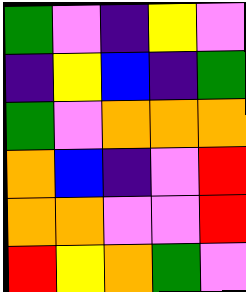[["green", "violet", "indigo", "yellow", "violet"], ["indigo", "yellow", "blue", "indigo", "green"], ["green", "violet", "orange", "orange", "orange"], ["orange", "blue", "indigo", "violet", "red"], ["orange", "orange", "violet", "violet", "red"], ["red", "yellow", "orange", "green", "violet"]]